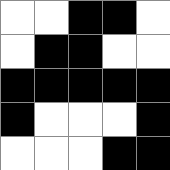[["white", "white", "black", "black", "white"], ["white", "black", "black", "white", "white"], ["black", "black", "black", "black", "black"], ["black", "white", "white", "white", "black"], ["white", "white", "white", "black", "black"]]